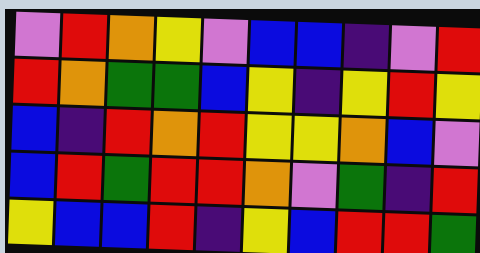[["violet", "red", "orange", "yellow", "violet", "blue", "blue", "indigo", "violet", "red"], ["red", "orange", "green", "green", "blue", "yellow", "indigo", "yellow", "red", "yellow"], ["blue", "indigo", "red", "orange", "red", "yellow", "yellow", "orange", "blue", "violet"], ["blue", "red", "green", "red", "red", "orange", "violet", "green", "indigo", "red"], ["yellow", "blue", "blue", "red", "indigo", "yellow", "blue", "red", "red", "green"]]